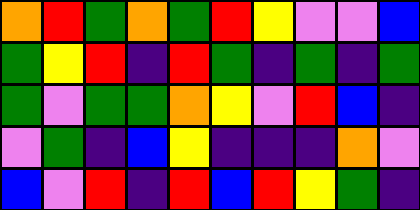[["orange", "red", "green", "orange", "green", "red", "yellow", "violet", "violet", "blue"], ["green", "yellow", "red", "indigo", "red", "green", "indigo", "green", "indigo", "green"], ["green", "violet", "green", "green", "orange", "yellow", "violet", "red", "blue", "indigo"], ["violet", "green", "indigo", "blue", "yellow", "indigo", "indigo", "indigo", "orange", "violet"], ["blue", "violet", "red", "indigo", "red", "blue", "red", "yellow", "green", "indigo"]]